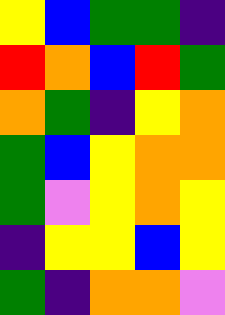[["yellow", "blue", "green", "green", "indigo"], ["red", "orange", "blue", "red", "green"], ["orange", "green", "indigo", "yellow", "orange"], ["green", "blue", "yellow", "orange", "orange"], ["green", "violet", "yellow", "orange", "yellow"], ["indigo", "yellow", "yellow", "blue", "yellow"], ["green", "indigo", "orange", "orange", "violet"]]